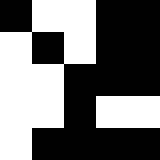[["black", "white", "white", "black", "black"], ["white", "black", "white", "black", "black"], ["white", "white", "black", "black", "black"], ["white", "white", "black", "white", "white"], ["white", "black", "black", "black", "black"]]